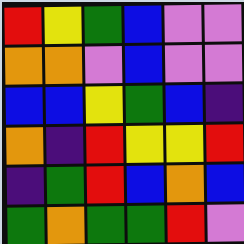[["red", "yellow", "green", "blue", "violet", "violet"], ["orange", "orange", "violet", "blue", "violet", "violet"], ["blue", "blue", "yellow", "green", "blue", "indigo"], ["orange", "indigo", "red", "yellow", "yellow", "red"], ["indigo", "green", "red", "blue", "orange", "blue"], ["green", "orange", "green", "green", "red", "violet"]]